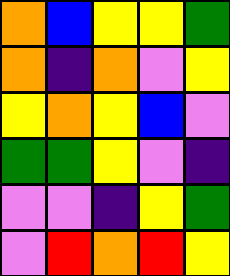[["orange", "blue", "yellow", "yellow", "green"], ["orange", "indigo", "orange", "violet", "yellow"], ["yellow", "orange", "yellow", "blue", "violet"], ["green", "green", "yellow", "violet", "indigo"], ["violet", "violet", "indigo", "yellow", "green"], ["violet", "red", "orange", "red", "yellow"]]